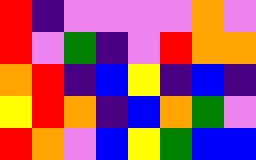[["red", "indigo", "violet", "violet", "violet", "violet", "orange", "violet"], ["red", "violet", "green", "indigo", "violet", "red", "orange", "orange"], ["orange", "red", "indigo", "blue", "yellow", "indigo", "blue", "indigo"], ["yellow", "red", "orange", "indigo", "blue", "orange", "green", "violet"], ["red", "orange", "violet", "blue", "yellow", "green", "blue", "blue"]]